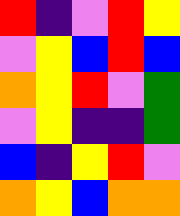[["red", "indigo", "violet", "red", "yellow"], ["violet", "yellow", "blue", "red", "blue"], ["orange", "yellow", "red", "violet", "green"], ["violet", "yellow", "indigo", "indigo", "green"], ["blue", "indigo", "yellow", "red", "violet"], ["orange", "yellow", "blue", "orange", "orange"]]